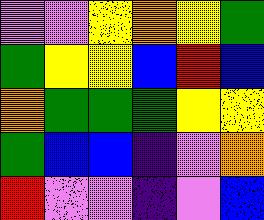[["violet", "violet", "yellow", "orange", "yellow", "green"], ["green", "yellow", "yellow", "blue", "red", "blue"], ["orange", "green", "green", "green", "yellow", "yellow"], ["green", "blue", "blue", "indigo", "violet", "orange"], ["red", "violet", "violet", "indigo", "violet", "blue"]]